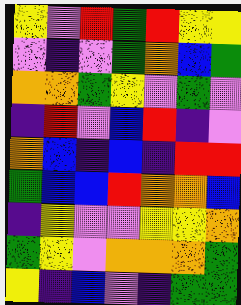[["yellow", "violet", "red", "green", "red", "yellow", "yellow"], ["violet", "indigo", "violet", "green", "orange", "blue", "green"], ["orange", "orange", "green", "yellow", "violet", "green", "violet"], ["indigo", "red", "violet", "blue", "red", "indigo", "violet"], ["orange", "blue", "indigo", "blue", "indigo", "red", "red"], ["green", "blue", "blue", "red", "orange", "orange", "blue"], ["indigo", "yellow", "violet", "violet", "yellow", "yellow", "orange"], ["green", "yellow", "violet", "orange", "orange", "orange", "green"], ["yellow", "indigo", "blue", "violet", "indigo", "green", "green"]]